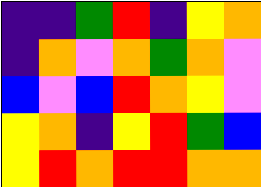[["indigo", "indigo", "green", "red", "indigo", "yellow", "orange"], ["indigo", "orange", "violet", "orange", "green", "orange", "violet"], ["blue", "violet", "blue", "red", "orange", "yellow", "violet"], ["yellow", "orange", "indigo", "yellow", "red", "green", "blue"], ["yellow", "red", "orange", "red", "red", "orange", "orange"]]